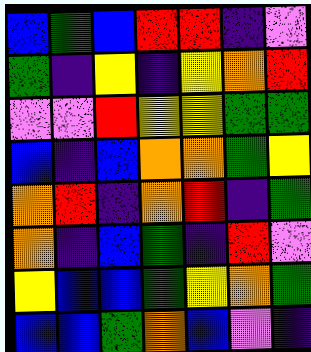[["blue", "green", "blue", "red", "red", "indigo", "violet"], ["green", "indigo", "yellow", "indigo", "yellow", "orange", "red"], ["violet", "violet", "red", "yellow", "yellow", "green", "green"], ["blue", "indigo", "blue", "orange", "orange", "green", "yellow"], ["orange", "red", "indigo", "orange", "red", "indigo", "green"], ["orange", "indigo", "blue", "green", "indigo", "red", "violet"], ["yellow", "blue", "blue", "green", "yellow", "orange", "green"], ["blue", "blue", "green", "orange", "blue", "violet", "indigo"]]